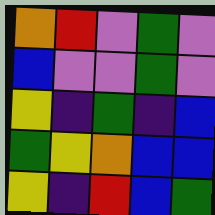[["orange", "red", "violet", "green", "violet"], ["blue", "violet", "violet", "green", "violet"], ["yellow", "indigo", "green", "indigo", "blue"], ["green", "yellow", "orange", "blue", "blue"], ["yellow", "indigo", "red", "blue", "green"]]